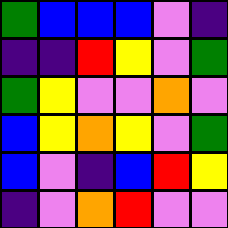[["green", "blue", "blue", "blue", "violet", "indigo"], ["indigo", "indigo", "red", "yellow", "violet", "green"], ["green", "yellow", "violet", "violet", "orange", "violet"], ["blue", "yellow", "orange", "yellow", "violet", "green"], ["blue", "violet", "indigo", "blue", "red", "yellow"], ["indigo", "violet", "orange", "red", "violet", "violet"]]